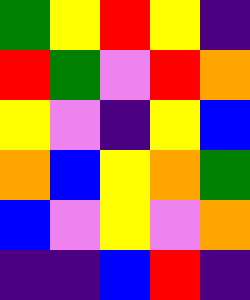[["green", "yellow", "red", "yellow", "indigo"], ["red", "green", "violet", "red", "orange"], ["yellow", "violet", "indigo", "yellow", "blue"], ["orange", "blue", "yellow", "orange", "green"], ["blue", "violet", "yellow", "violet", "orange"], ["indigo", "indigo", "blue", "red", "indigo"]]